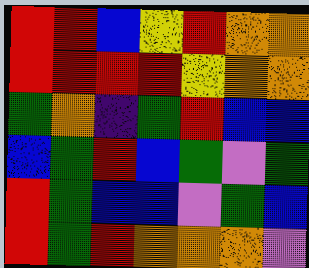[["red", "red", "blue", "yellow", "red", "orange", "orange"], ["red", "red", "red", "red", "yellow", "orange", "orange"], ["green", "orange", "indigo", "green", "red", "blue", "blue"], ["blue", "green", "red", "blue", "green", "violet", "green"], ["red", "green", "blue", "blue", "violet", "green", "blue"], ["red", "green", "red", "orange", "orange", "orange", "violet"]]